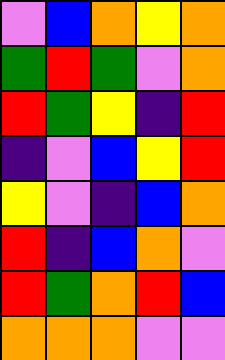[["violet", "blue", "orange", "yellow", "orange"], ["green", "red", "green", "violet", "orange"], ["red", "green", "yellow", "indigo", "red"], ["indigo", "violet", "blue", "yellow", "red"], ["yellow", "violet", "indigo", "blue", "orange"], ["red", "indigo", "blue", "orange", "violet"], ["red", "green", "orange", "red", "blue"], ["orange", "orange", "orange", "violet", "violet"]]